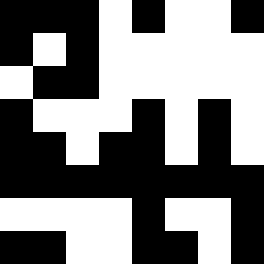[["black", "black", "black", "white", "black", "white", "white", "black"], ["black", "white", "black", "white", "white", "white", "white", "white"], ["white", "black", "black", "white", "white", "white", "white", "white"], ["black", "white", "white", "white", "black", "white", "black", "white"], ["black", "black", "white", "black", "black", "white", "black", "white"], ["black", "black", "black", "black", "black", "black", "black", "black"], ["white", "white", "white", "white", "black", "white", "white", "black"], ["black", "black", "white", "white", "black", "black", "white", "black"]]